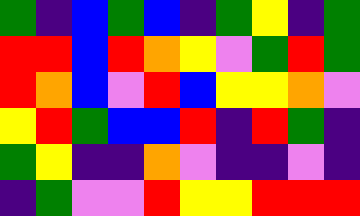[["green", "indigo", "blue", "green", "blue", "indigo", "green", "yellow", "indigo", "green"], ["red", "red", "blue", "red", "orange", "yellow", "violet", "green", "red", "green"], ["red", "orange", "blue", "violet", "red", "blue", "yellow", "yellow", "orange", "violet"], ["yellow", "red", "green", "blue", "blue", "red", "indigo", "red", "green", "indigo"], ["green", "yellow", "indigo", "indigo", "orange", "violet", "indigo", "indigo", "violet", "indigo"], ["indigo", "green", "violet", "violet", "red", "yellow", "yellow", "red", "red", "red"]]